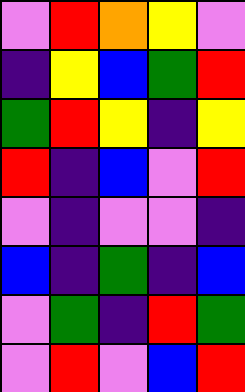[["violet", "red", "orange", "yellow", "violet"], ["indigo", "yellow", "blue", "green", "red"], ["green", "red", "yellow", "indigo", "yellow"], ["red", "indigo", "blue", "violet", "red"], ["violet", "indigo", "violet", "violet", "indigo"], ["blue", "indigo", "green", "indigo", "blue"], ["violet", "green", "indigo", "red", "green"], ["violet", "red", "violet", "blue", "red"]]